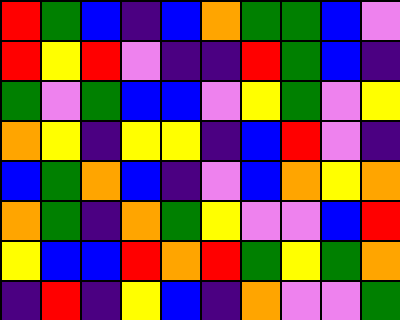[["red", "green", "blue", "indigo", "blue", "orange", "green", "green", "blue", "violet"], ["red", "yellow", "red", "violet", "indigo", "indigo", "red", "green", "blue", "indigo"], ["green", "violet", "green", "blue", "blue", "violet", "yellow", "green", "violet", "yellow"], ["orange", "yellow", "indigo", "yellow", "yellow", "indigo", "blue", "red", "violet", "indigo"], ["blue", "green", "orange", "blue", "indigo", "violet", "blue", "orange", "yellow", "orange"], ["orange", "green", "indigo", "orange", "green", "yellow", "violet", "violet", "blue", "red"], ["yellow", "blue", "blue", "red", "orange", "red", "green", "yellow", "green", "orange"], ["indigo", "red", "indigo", "yellow", "blue", "indigo", "orange", "violet", "violet", "green"]]